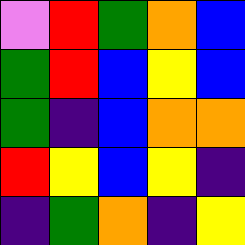[["violet", "red", "green", "orange", "blue"], ["green", "red", "blue", "yellow", "blue"], ["green", "indigo", "blue", "orange", "orange"], ["red", "yellow", "blue", "yellow", "indigo"], ["indigo", "green", "orange", "indigo", "yellow"]]